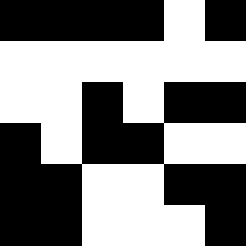[["black", "black", "black", "black", "white", "black"], ["white", "white", "white", "white", "white", "white"], ["white", "white", "black", "white", "black", "black"], ["black", "white", "black", "black", "white", "white"], ["black", "black", "white", "white", "black", "black"], ["black", "black", "white", "white", "white", "black"]]